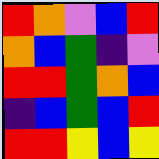[["red", "orange", "violet", "blue", "red"], ["orange", "blue", "green", "indigo", "violet"], ["red", "red", "green", "orange", "blue"], ["indigo", "blue", "green", "blue", "red"], ["red", "red", "yellow", "blue", "yellow"]]